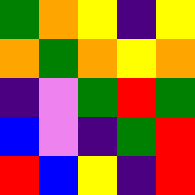[["green", "orange", "yellow", "indigo", "yellow"], ["orange", "green", "orange", "yellow", "orange"], ["indigo", "violet", "green", "red", "green"], ["blue", "violet", "indigo", "green", "red"], ["red", "blue", "yellow", "indigo", "red"]]